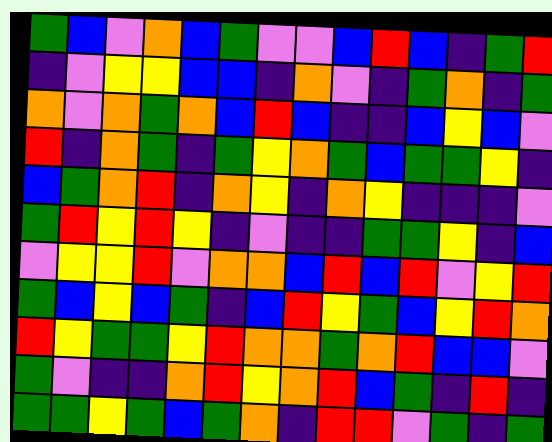[["green", "blue", "violet", "orange", "blue", "green", "violet", "violet", "blue", "red", "blue", "indigo", "green", "red"], ["indigo", "violet", "yellow", "yellow", "blue", "blue", "indigo", "orange", "violet", "indigo", "green", "orange", "indigo", "green"], ["orange", "violet", "orange", "green", "orange", "blue", "red", "blue", "indigo", "indigo", "blue", "yellow", "blue", "violet"], ["red", "indigo", "orange", "green", "indigo", "green", "yellow", "orange", "green", "blue", "green", "green", "yellow", "indigo"], ["blue", "green", "orange", "red", "indigo", "orange", "yellow", "indigo", "orange", "yellow", "indigo", "indigo", "indigo", "violet"], ["green", "red", "yellow", "red", "yellow", "indigo", "violet", "indigo", "indigo", "green", "green", "yellow", "indigo", "blue"], ["violet", "yellow", "yellow", "red", "violet", "orange", "orange", "blue", "red", "blue", "red", "violet", "yellow", "red"], ["green", "blue", "yellow", "blue", "green", "indigo", "blue", "red", "yellow", "green", "blue", "yellow", "red", "orange"], ["red", "yellow", "green", "green", "yellow", "red", "orange", "orange", "green", "orange", "red", "blue", "blue", "violet"], ["green", "violet", "indigo", "indigo", "orange", "red", "yellow", "orange", "red", "blue", "green", "indigo", "red", "indigo"], ["green", "green", "yellow", "green", "blue", "green", "orange", "indigo", "red", "red", "violet", "green", "indigo", "green"]]